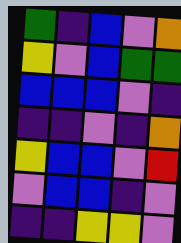[["green", "indigo", "blue", "violet", "orange"], ["yellow", "violet", "blue", "green", "green"], ["blue", "blue", "blue", "violet", "indigo"], ["indigo", "indigo", "violet", "indigo", "orange"], ["yellow", "blue", "blue", "violet", "red"], ["violet", "blue", "blue", "indigo", "violet"], ["indigo", "indigo", "yellow", "yellow", "violet"]]